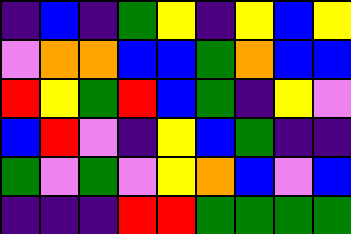[["indigo", "blue", "indigo", "green", "yellow", "indigo", "yellow", "blue", "yellow"], ["violet", "orange", "orange", "blue", "blue", "green", "orange", "blue", "blue"], ["red", "yellow", "green", "red", "blue", "green", "indigo", "yellow", "violet"], ["blue", "red", "violet", "indigo", "yellow", "blue", "green", "indigo", "indigo"], ["green", "violet", "green", "violet", "yellow", "orange", "blue", "violet", "blue"], ["indigo", "indigo", "indigo", "red", "red", "green", "green", "green", "green"]]